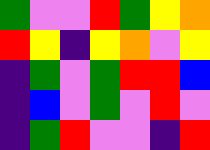[["green", "violet", "violet", "red", "green", "yellow", "orange"], ["red", "yellow", "indigo", "yellow", "orange", "violet", "yellow"], ["indigo", "green", "violet", "green", "red", "red", "blue"], ["indigo", "blue", "violet", "green", "violet", "red", "violet"], ["indigo", "green", "red", "violet", "violet", "indigo", "red"]]